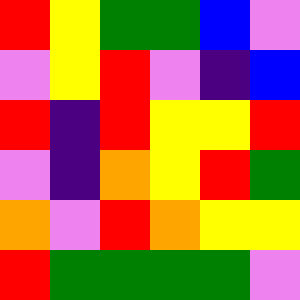[["red", "yellow", "green", "green", "blue", "violet"], ["violet", "yellow", "red", "violet", "indigo", "blue"], ["red", "indigo", "red", "yellow", "yellow", "red"], ["violet", "indigo", "orange", "yellow", "red", "green"], ["orange", "violet", "red", "orange", "yellow", "yellow"], ["red", "green", "green", "green", "green", "violet"]]